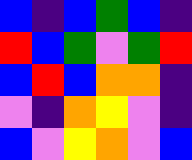[["blue", "indigo", "blue", "green", "blue", "indigo"], ["red", "blue", "green", "violet", "green", "red"], ["blue", "red", "blue", "orange", "orange", "indigo"], ["violet", "indigo", "orange", "yellow", "violet", "indigo"], ["blue", "violet", "yellow", "orange", "violet", "blue"]]